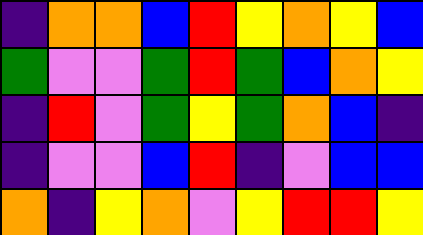[["indigo", "orange", "orange", "blue", "red", "yellow", "orange", "yellow", "blue"], ["green", "violet", "violet", "green", "red", "green", "blue", "orange", "yellow"], ["indigo", "red", "violet", "green", "yellow", "green", "orange", "blue", "indigo"], ["indigo", "violet", "violet", "blue", "red", "indigo", "violet", "blue", "blue"], ["orange", "indigo", "yellow", "orange", "violet", "yellow", "red", "red", "yellow"]]